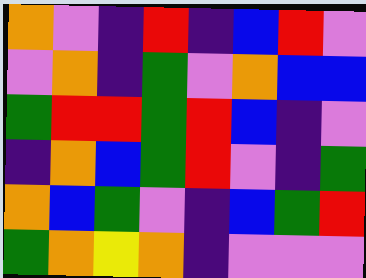[["orange", "violet", "indigo", "red", "indigo", "blue", "red", "violet"], ["violet", "orange", "indigo", "green", "violet", "orange", "blue", "blue"], ["green", "red", "red", "green", "red", "blue", "indigo", "violet"], ["indigo", "orange", "blue", "green", "red", "violet", "indigo", "green"], ["orange", "blue", "green", "violet", "indigo", "blue", "green", "red"], ["green", "orange", "yellow", "orange", "indigo", "violet", "violet", "violet"]]